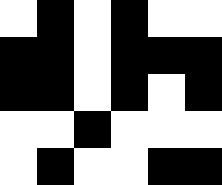[["white", "black", "white", "black", "white", "white"], ["black", "black", "white", "black", "black", "black"], ["black", "black", "white", "black", "white", "black"], ["white", "white", "black", "white", "white", "white"], ["white", "black", "white", "white", "black", "black"]]